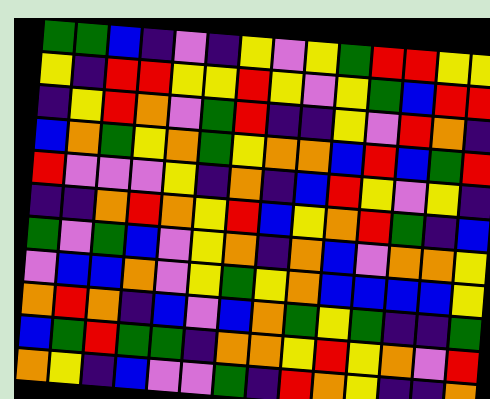[["green", "green", "blue", "indigo", "violet", "indigo", "yellow", "violet", "yellow", "green", "red", "red", "yellow", "yellow"], ["yellow", "indigo", "red", "red", "yellow", "yellow", "red", "yellow", "violet", "yellow", "green", "blue", "red", "red"], ["indigo", "yellow", "red", "orange", "violet", "green", "red", "indigo", "indigo", "yellow", "violet", "red", "orange", "indigo"], ["blue", "orange", "green", "yellow", "orange", "green", "yellow", "orange", "orange", "blue", "red", "blue", "green", "red"], ["red", "violet", "violet", "violet", "yellow", "indigo", "orange", "indigo", "blue", "red", "yellow", "violet", "yellow", "indigo"], ["indigo", "indigo", "orange", "red", "orange", "yellow", "red", "blue", "yellow", "orange", "red", "green", "indigo", "blue"], ["green", "violet", "green", "blue", "violet", "yellow", "orange", "indigo", "orange", "blue", "violet", "orange", "orange", "yellow"], ["violet", "blue", "blue", "orange", "violet", "yellow", "green", "yellow", "orange", "blue", "blue", "blue", "blue", "yellow"], ["orange", "red", "orange", "indigo", "blue", "violet", "blue", "orange", "green", "yellow", "green", "indigo", "indigo", "green"], ["blue", "green", "red", "green", "green", "indigo", "orange", "orange", "yellow", "red", "yellow", "orange", "violet", "red"], ["orange", "yellow", "indigo", "blue", "violet", "violet", "green", "indigo", "red", "orange", "yellow", "indigo", "indigo", "orange"]]